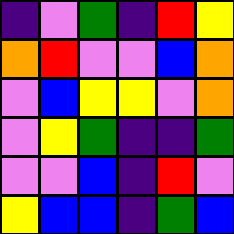[["indigo", "violet", "green", "indigo", "red", "yellow"], ["orange", "red", "violet", "violet", "blue", "orange"], ["violet", "blue", "yellow", "yellow", "violet", "orange"], ["violet", "yellow", "green", "indigo", "indigo", "green"], ["violet", "violet", "blue", "indigo", "red", "violet"], ["yellow", "blue", "blue", "indigo", "green", "blue"]]